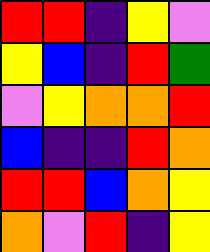[["red", "red", "indigo", "yellow", "violet"], ["yellow", "blue", "indigo", "red", "green"], ["violet", "yellow", "orange", "orange", "red"], ["blue", "indigo", "indigo", "red", "orange"], ["red", "red", "blue", "orange", "yellow"], ["orange", "violet", "red", "indigo", "yellow"]]